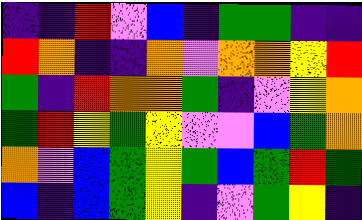[["indigo", "indigo", "red", "violet", "blue", "indigo", "green", "green", "indigo", "indigo"], ["red", "orange", "indigo", "indigo", "orange", "violet", "orange", "orange", "yellow", "red"], ["green", "indigo", "red", "orange", "orange", "green", "indigo", "violet", "yellow", "orange"], ["green", "red", "yellow", "green", "yellow", "violet", "violet", "blue", "green", "orange"], ["orange", "violet", "blue", "green", "yellow", "green", "blue", "green", "red", "green"], ["blue", "indigo", "blue", "green", "yellow", "indigo", "violet", "green", "yellow", "indigo"]]